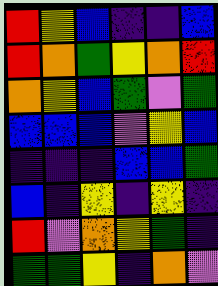[["red", "yellow", "blue", "indigo", "indigo", "blue"], ["red", "orange", "green", "yellow", "orange", "red"], ["orange", "yellow", "blue", "green", "violet", "green"], ["blue", "blue", "blue", "violet", "yellow", "blue"], ["indigo", "indigo", "indigo", "blue", "blue", "green"], ["blue", "indigo", "yellow", "indigo", "yellow", "indigo"], ["red", "violet", "orange", "yellow", "green", "indigo"], ["green", "green", "yellow", "indigo", "orange", "violet"]]